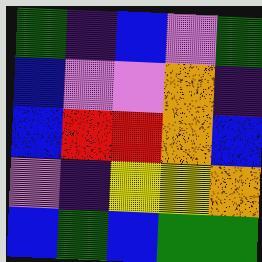[["green", "indigo", "blue", "violet", "green"], ["blue", "violet", "violet", "orange", "indigo"], ["blue", "red", "red", "orange", "blue"], ["violet", "indigo", "yellow", "yellow", "orange"], ["blue", "green", "blue", "green", "green"]]